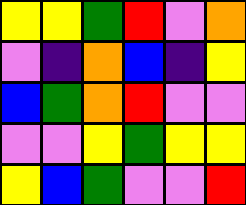[["yellow", "yellow", "green", "red", "violet", "orange"], ["violet", "indigo", "orange", "blue", "indigo", "yellow"], ["blue", "green", "orange", "red", "violet", "violet"], ["violet", "violet", "yellow", "green", "yellow", "yellow"], ["yellow", "blue", "green", "violet", "violet", "red"]]